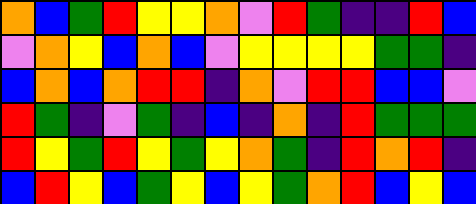[["orange", "blue", "green", "red", "yellow", "yellow", "orange", "violet", "red", "green", "indigo", "indigo", "red", "blue"], ["violet", "orange", "yellow", "blue", "orange", "blue", "violet", "yellow", "yellow", "yellow", "yellow", "green", "green", "indigo"], ["blue", "orange", "blue", "orange", "red", "red", "indigo", "orange", "violet", "red", "red", "blue", "blue", "violet"], ["red", "green", "indigo", "violet", "green", "indigo", "blue", "indigo", "orange", "indigo", "red", "green", "green", "green"], ["red", "yellow", "green", "red", "yellow", "green", "yellow", "orange", "green", "indigo", "red", "orange", "red", "indigo"], ["blue", "red", "yellow", "blue", "green", "yellow", "blue", "yellow", "green", "orange", "red", "blue", "yellow", "blue"]]